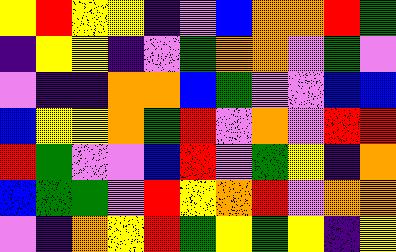[["yellow", "red", "yellow", "yellow", "indigo", "violet", "blue", "orange", "orange", "red", "green"], ["indigo", "yellow", "yellow", "indigo", "violet", "green", "orange", "orange", "violet", "green", "violet"], ["violet", "indigo", "indigo", "orange", "orange", "blue", "green", "violet", "violet", "blue", "blue"], ["blue", "yellow", "yellow", "orange", "green", "red", "violet", "orange", "violet", "red", "red"], ["red", "green", "violet", "violet", "blue", "red", "violet", "green", "yellow", "indigo", "orange"], ["blue", "green", "green", "violet", "red", "yellow", "orange", "red", "violet", "orange", "orange"], ["violet", "indigo", "orange", "yellow", "red", "green", "yellow", "green", "yellow", "indigo", "yellow"]]